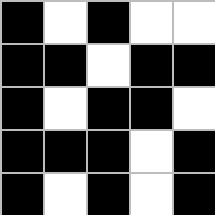[["black", "white", "black", "white", "white"], ["black", "black", "white", "black", "black"], ["black", "white", "black", "black", "white"], ["black", "black", "black", "white", "black"], ["black", "white", "black", "white", "black"]]